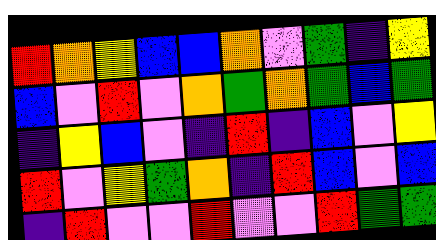[["red", "orange", "yellow", "blue", "blue", "orange", "violet", "green", "indigo", "yellow"], ["blue", "violet", "red", "violet", "orange", "green", "orange", "green", "blue", "green"], ["indigo", "yellow", "blue", "violet", "indigo", "red", "indigo", "blue", "violet", "yellow"], ["red", "violet", "yellow", "green", "orange", "indigo", "red", "blue", "violet", "blue"], ["indigo", "red", "violet", "violet", "red", "violet", "violet", "red", "green", "green"]]